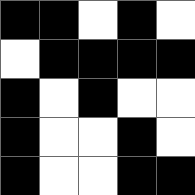[["black", "black", "white", "black", "white"], ["white", "black", "black", "black", "black"], ["black", "white", "black", "white", "white"], ["black", "white", "white", "black", "white"], ["black", "white", "white", "black", "black"]]